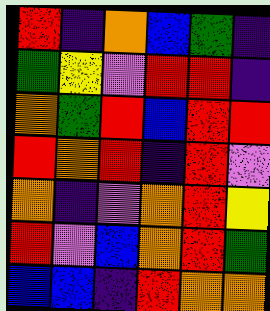[["red", "indigo", "orange", "blue", "green", "indigo"], ["green", "yellow", "violet", "red", "red", "indigo"], ["orange", "green", "red", "blue", "red", "red"], ["red", "orange", "red", "indigo", "red", "violet"], ["orange", "indigo", "violet", "orange", "red", "yellow"], ["red", "violet", "blue", "orange", "red", "green"], ["blue", "blue", "indigo", "red", "orange", "orange"]]